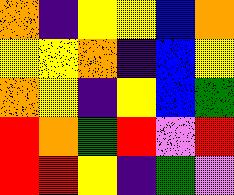[["orange", "indigo", "yellow", "yellow", "blue", "orange"], ["yellow", "yellow", "orange", "indigo", "blue", "yellow"], ["orange", "yellow", "indigo", "yellow", "blue", "green"], ["red", "orange", "green", "red", "violet", "red"], ["red", "red", "yellow", "indigo", "green", "violet"]]